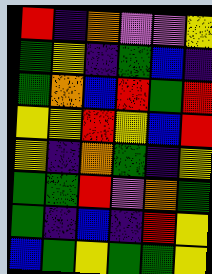[["red", "indigo", "orange", "violet", "violet", "yellow"], ["green", "yellow", "indigo", "green", "blue", "indigo"], ["green", "orange", "blue", "red", "green", "red"], ["yellow", "yellow", "red", "yellow", "blue", "red"], ["yellow", "indigo", "orange", "green", "indigo", "yellow"], ["green", "green", "red", "violet", "orange", "green"], ["green", "indigo", "blue", "indigo", "red", "yellow"], ["blue", "green", "yellow", "green", "green", "yellow"]]